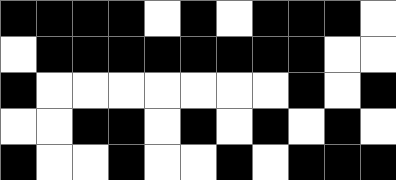[["black", "black", "black", "black", "white", "black", "white", "black", "black", "black", "white"], ["white", "black", "black", "black", "black", "black", "black", "black", "black", "white", "white"], ["black", "white", "white", "white", "white", "white", "white", "white", "black", "white", "black"], ["white", "white", "black", "black", "white", "black", "white", "black", "white", "black", "white"], ["black", "white", "white", "black", "white", "white", "black", "white", "black", "black", "black"]]